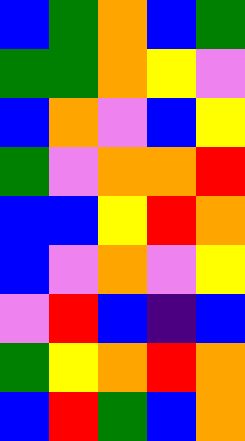[["blue", "green", "orange", "blue", "green"], ["green", "green", "orange", "yellow", "violet"], ["blue", "orange", "violet", "blue", "yellow"], ["green", "violet", "orange", "orange", "red"], ["blue", "blue", "yellow", "red", "orange"], ["blue", "violet", "orange", "violet", "yellow"], ["violet", "red", "blue", "indigo", "blue"], ["green", "yellow", "orange", "red", "orange"], ["blue", "red", "green", "blue", "orange"]]